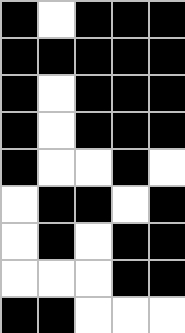[["black", "white", "black", "black", "black"], ["black", "black", "black", "black", "black"], ["black", "white", "black", "black", "black"], ["black", "white", "black", "black", "black"], ["black", "white", "white", "black", "white"], ["white", "black", "black", "white", "black"], ["white", "black", "white", "black", "black"], ["white", "white", "white", "black", "black"], ["black", "black", "white", "white", "white"]]